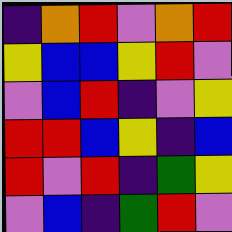[["indigo", "orange", "red", "violet", "orange", "red"], ["yellow", "blue", "blue", "yellow", "red", "violet"], ["violet", "blue", "red", "indigo", "violet", "yellow"], ["red", "red", "blue", "yellow", "indigo", "blue"], ["red", "violet", "red", "indigo", "green", "yellow"], ["violet", "blue", "indigo", "green", "red", "violet"]]